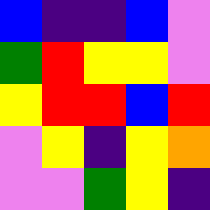[["blue", "indigo", "indigo", "blue", "violet"], ["green", "red", "yellow", "yellow", "violet"], ["yellow", "red", "red", "blue", "red"], ["violet", "yellow", "indigo", "yellow", "orange"], ["violet", "violet", "green", "yellow", "indigo"]]